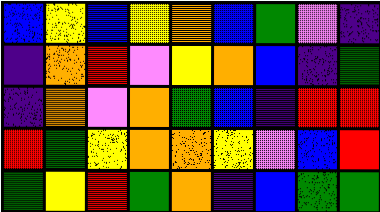[["blue", "yellow", "blue", "yellow", "orange", "blue", "green", "violet", "indigo"], ["indigo", "orange", "red", "violet", "yellow", "orange", "blue", "indigo", "green"], ["indigo", "orange", "violet", "orange", "green", "blue", "indigo", "red", "red"], ["red", "green", "yellow", "orange", "orange", "yellow", "violet", "blue", "red"], ["green", "yellow", "red", "green", "orange", "indigo", "blue", "green", "green"]]